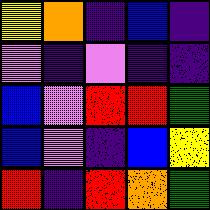[["yellow", "orange", "indigo", "blue", "indigo"], ["violet", "indigo", "violet", "indigo", "indigo"], ["blue", "violet", "red", "red", "green"], ["blue", "violet", "indigo", "blue", "yellow"], ["red", "indigo", "red", "orange", "green"]]